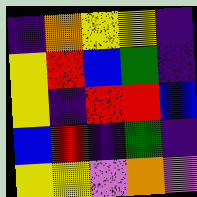[["indigo", "orange", "yellow", "yellow", "indigo"], ["yellow", "red", "blue", "green", "indigo"], ["yellow", "indigo", "red", "red", "blue"], ["blue", "red", "indigo", "green", "indigo"], ["yellow", "yellow", "violet", "orange", "violet"]]